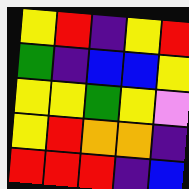[["yellow", "red", "indigo", "yellow", "red"], ["green", "indigo", "blue", "blue", "yellow"], ["yellow", "yellow", "green", "yellow", "violet"], ["yellow", "red", "orange", "orange", "indigo"], ["red", "red", "red", "indigo", "blue"]]